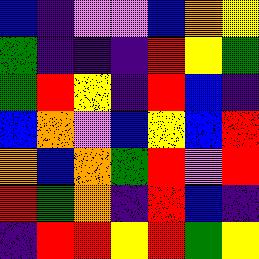[["blue", "indigo", "violet", "violet", "blue", "orange", "yellow"], ["green", "indigo", "indigo", "indigo", "red", "yellow", "green"], ["green", "red", "yellow", "indigo", "red", "blue", "indigo"], ["blue", "orange", "violet", "blue", "yellow", "blue", "red"], ["orange", "blue", "orange", "green", "red", "violet", "red"], ["red", "green", "orange", "indigo", "red", "blue", "indigo"], ["indigo", "red", "red", "yellow", "red", "green", "yellow"]]